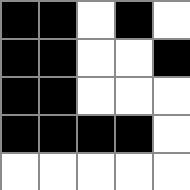[["black", "black", "white", "black", "white"], ["black", "black", "white", "white", "black"], ["black", "black", "white", "white", "white"], ["black", "black", "black", "black", "white"], ["white", "white", "white", "white", "white"]]